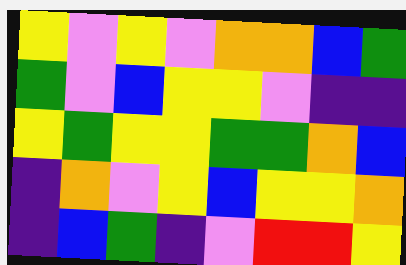[["yellow", "violet", "yellow", "violet", "orange", "orange", "blue", "green"], ["green", "violet", "blue", "yellow", "yellow", "violet", "indigo", "indigo"], ["yellow", "green", "yellow", "yellow", "green", "green", "orange", "blue"], ["indigo", "orange", "violet", "yellow", "blue", "yellow", "yellow", "orange"], ["indigo", "blue", "green", "indigo", "violet", "red", "red", "yellow"]]